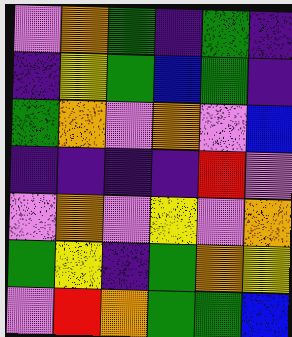[["violet", "orange", "green", "indigo", "green", "indigo"], ["indigo", "yellow", "green", "blue", "green", "indigo"], ["green", "orange", "violet", "orange", "violet", "blue"], ["indigo", "indigo", "indigo", "indigo", "red", "violet"], ["violet", "orange", "violet", "yellow", "violet", "orange"], ["green", "yellow", "indigo", "green", "orange", "yellow"], ["violet", "red", "orange", "green", "green", "blue"]]